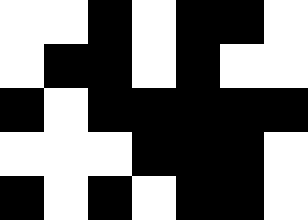[["white", "white", "black", "white", "black", "black", "white"], ["white", "black", "black", "white", "black", "white", "white"], ["black", "white", "black", "black", "black", "black", "black"], ["white", "white", "white", "black", "black", "black", "white"], ["black", "white", "black", "white", "black", "black", "white"]]